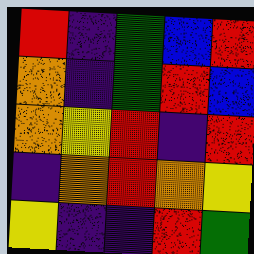[["red", "indigo", "green", "blue", "red"], ["orange", "indigo", "green", "red", "blue"], ["orange", "yellow", "red", "indigo", "red"], ["indigo", "orange", "red", "orange", "yellow"], ["yellow", "indigo", "indigo", "red", "green"]]